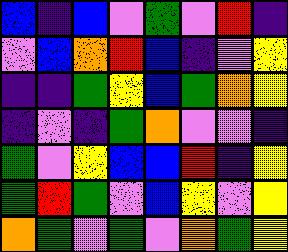[["blue", "indigo", "blue", "violet", "green", "violet", "red", "indigo"], ["violet", "blue", "orange", "red", "blue", "indigo", "violet", "yellow"], ["indigo", "indigo", "green", "yellow", "blue", "green", "orange", "yellow"], ["indigo", "violet", "indigo", "green", "orange", "violet", "violet", "indigo"], ["green", "violet", "yellow", "blue", "blue", "red", "indigo", "yellow"], ["green", "red", "green", "violet", "blue", "yellow", "violet", "yellow"], ["orange", "green", "violet", "green", "violet", "orange", "green", "yellow"]]